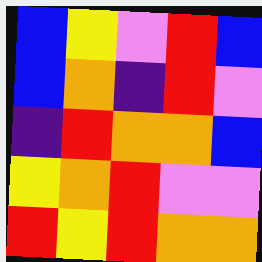[["blue", "yellow", "violet", "red", "blue"], ["blue", "orange", "indigo", "red", "violet"], ["indigo", "red", "orange", "orange", "blue"], ["yellow", "orange", "red", "violet", "violet"], ["red", "yellow", "red", "orange", "orange"]]